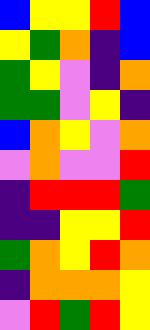[["blue", "yellow", "yellow", "red", "blue"], ["yellow", "green", "orange", "indigo", "blue"], ["green", "yellow", "violet", "indigo", "orange"], ["green", "green", "violet", "yellow", "indigo"], ["blue", "orange", "yellow", "violet", "orange"], ["violet", "orange", "violet", "violet", "red"], ["indigo", "red", "red", "red", "green"], ["indigo", "indigo", "yellow", "yellow", "red"], ["green", "orange", "yellow", "red", "orange"], ["indigo", "orange", "orange", "orange", "yellow"], ["violet", "red", "green", "red", "yellow"]]